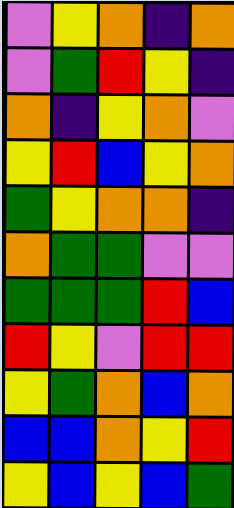[["violet", "yellow", "orange", "indigo", "orange"], ["violet", "green", "red", "yellow", "indigo"], ["orange", "indigo", "yellow", "orange", "violet"], ["yellow", "red", "blue", "yellow", "orange"], ["green", "yellow", "orange", "orange", "indigo"], ["orange", "green", "green", "violet", "violet"], ["green", "green", "green", "red", "blue"], ["red", "yellow", "violet", "red", "red"], ["yellow", "green", "orange", "blue", "orange"], ["blue", "blue", "orange", "yellow", "red"], ["yellow", "blue", "yellow", "blue", "green"]]